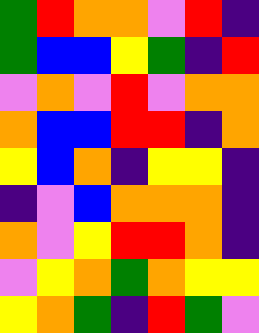[["green", "red", "orange", "orange", "violet", "red", "indigo"], ["green", "blue", "blue", "yellow", "green", "indigo", "red"], ["violet", "orange", "violet", "red", "violet", "orange", "orange"], ["orange", "blue", "blue", "red", "red", "indigo", "orange"], ["yellow", "blue", "orange", "indigo", "yellow", "yellow", "indigo"], ["indigo", "violet", "blue", "orange", "orange", "orange", "indigo"], ["orange", "violet", "yellow", "red", "red", "orange", "indigo"], ["violet", "yellow", "orange", "green", "orange", "yellow", "yellow"], ["yellow", "orange", "green", "indigo", "red", "green", "violet"]]